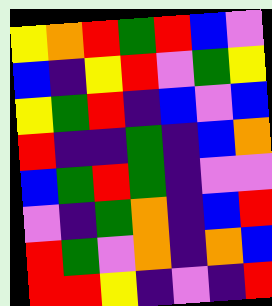[["yellow", "orange", "red", "green", "red", "blue", "violet"], ["blue", "indigo", "yellow", "red", "violet", "green", "yellow"], ["yellow", "green", "red", "indigo", "blue", "violet", "blue"], ["red", "indigo", "indigo", "green", "indigo", "blue", "orange"], ["blue", "green", "red", "green", "indigo", "violet", "violet"], ["violet", "indigo", "green", "orange", "indigo", "blue", "red"], ["red", "green", "violet", "orange", "indigo", "orange", "blue"], ["red", "red", "yellow", "indigo", "violet", "indigo", "red"]]